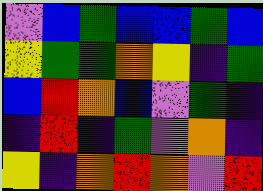[["violet", "blue", "green", "blue", "blue", "green", "blue"], ["yellow", "green", "green", "orange", "yellow", "indigo", "green"], ["blue", "red", "orange", "blue", "violet", "green", "indigo"], ["indigo", "red", "indigo", "green", "violet", "orange", "indigo"], ["yellow", "indigo", "orange", "red", "orange", "violet", "red"]]